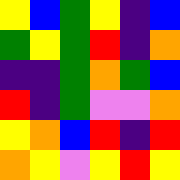[["yellow", "blue", "green", "yellow", "indigo", "blue"], ["green", "yellow", "green", "red", "indigo", "orange"], ["indigo", "indigo", "green", "orange", "green", "blue"], ["red", "indigo", "green", "violet", "violet", "orange"], ["yellow", "orange", "blue", "red", "indigo", "red"], ["orange", "yellow", "violet", "yellow", "red", "yellow"]]